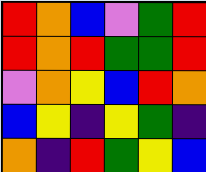[["red", "orange", "blue", "violet", "green", "red"], ["red", "orange", "red", "green", "green", "red"], ["violet", "orange", "yellow", "blue", "red", "orange"], ["blue", "yellow", "indigo", "yellow", "green", "indigo"], ["orange", "indigo", "red", "green", "yellow", "blue"]]